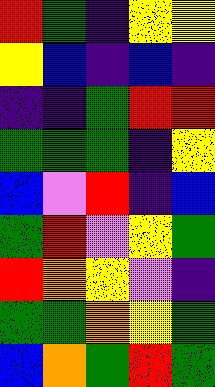[["red", "green", "indigo", "yellow", "yellow"], ["yellow", "blue", "indigo", "blue", "indigo"], ["indigo", "indigo", "green", "red", "red"], ["green", "green", "green", "indigo", "yellow"], ["blue", "violet", "red", "indigo", "blue"], ["green", "red", "violet", "yellow", "green"], ["red", "orange", "yellow", "violet", "indigo"], ["green", "green", "orange", "yellow", "green"], ["blue", "orange", "green", "red", "green"]]